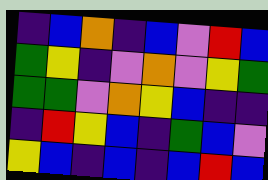[["indigo", "blue", "orange", "indigo", "blue", "violet", "red", "blue"], ["green", "yellow", "indigo", "violet", "orange", "violet", "yellow", "green"], ["green", "green", "violet", "orange", "yellow", "blue", "indigo", "indigo"], ["indigo", "red", "yellow", "blue", "indigo", "green", "blue", "violet"], ["yellow", "blue", "indigo", "blue", "indigo", "blue", "red", "blue"]]